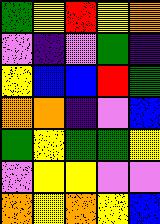[["green", "yellow", "red", "yellow", "orange"], ["violet", "indigo", "violet", "green", "indigo"], ["yellow", "blue", "blue", "red", "green"], ["orange", "orange", "indigo", "violet", "blue"], ["green", "yellow", "green", "green", "yellow"], ["violet", "yellow", "yellow", "violet", "violet"], ["orange", "yellow", "orange", "yellow", "blue"]]